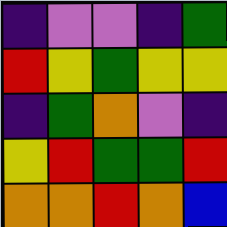[["indigo", "violet", "violet", "indigo", "green"], ["red", "yellow", "green", "yellow", "yellow"], ["indigo", "green", "orange", "violet", "indigo"], ["yellow", "red", "green", "green", "red"], ["orange", "orange", "red", "orange", "blue"]]